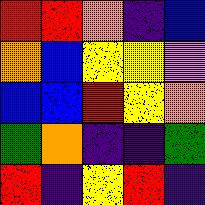[["red", "red", "orange", "indigo", "blue"], ["orange", "blue", "yellow", "yellow", "violet"], ["blue", "blue", "red", "yellow", "orange"], ["green", "orange", "indigo", "indigo", "green"], ["red", "indigo", "yellow", "red", "indigo"]]